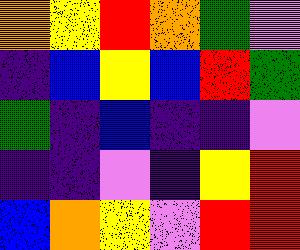[["orange", "yellow", "red", "orange", "green", "violet"], ["indigo", "blue", "yellow", "blue", "red", "green"], ["green", "indigo", "blue", "indigo", "indigo", "violet"], ["indigo", "indigo", "violet", "indigo", "yellow", "red"], ["blue", "orange", "yellow", "violet", "red", "red"]]